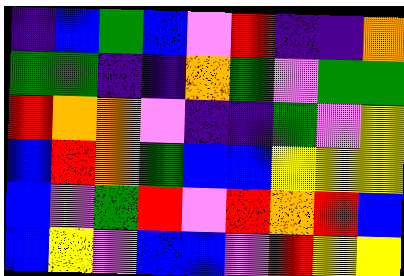[["indigo", "blue", "green", "blue", "violet", "red", "indigo", "indigo", "orange"], ["green", "green", "indigo", "indigo", "orange", "green", "violet", "green", "green"], ["red", "orange", "orange", "violet", "indigo", "indigo", "green", "violet", "yellow"], ["blue", "red", "orange", "green", "blue", "blue", "yellow", "yellow", "yellow"], ["blue", "violet", "green", "red", "violet", "red", "orange", "red", "blue"], ["blue", "yellow", "violet", "blue", "blue", "violet", "red", "yellow", "yellow"]]